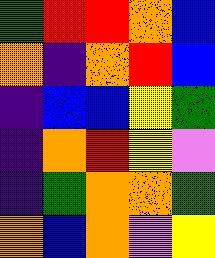[["green", "red", "red", "orange", "blue"], ["orange", "indigo", "orange", "red", "blue"], ["indigo", "blue", "blue", "yellow", "green"], ["indigo", "orange", "red", "yellow", "violet"], ["indigo", "green", "orange", "orange", "green"], ["orange", "blue", "orange", "violet", "yellow"]]